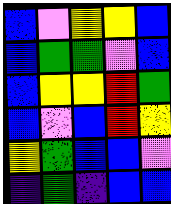[["blue", "violet", "yellow", "yellow", "blue"], ["blue", "green", "green", "violet", "blue"], ["blue", "yellow", "yellow", "red", "green"], ["blue", "violet", "blue", "red", "yellow"], ["yellow", "green", "blue", "blue", "violet"], ["indigo", "green", "indigo", "blue", "blue"]]